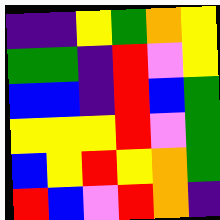[["indigo", "indigo", "yellow", "green", "orange", "yellow"], ["green", "green", "indigo", "red", "violet", "yellow"], ["blue", "blue", "indigo", "red", "blue", "green"], ["yellow", "yellow", "yellow", "red", "violet", "green"], ["blue", "yellow", "red", "yellow", "orange", "green"], ["red", "blue", "violet", "red", "orange", "indigo"]]